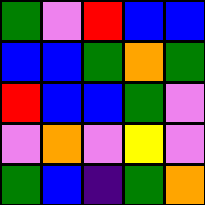[["green", "violet", "red", "blue", "blue"], ["blue", "blue", "green", "orange", "green"], ["red", "blue", "blue", "green", "violet"], ["violet", "orange", "violet", "yellow", "violet"], ["green", "blue", "indigo", "green", "orange"]]